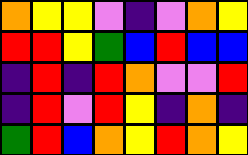[["orange", "yellow", "yellow", "violet", "indigo", "violet", "orange", "yellow"], ["red", "red", "yellow", "green", "blue", "red", "blue", "blue"], ["indigo", "red", "indigo", "red", "orange", "violet", "violet", "red"], ["indigo", "red", "violet", "red", "yellow", "indigo", "orange", "indigo"], ["green", "red", "blue", "orange", "yellow", "red", "orange", "yellow"]]